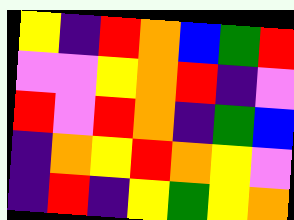[["yellow", "indigo", "red", "orange", "blue", "green", "red"], ["violet", "violet", "yellow", "orange", "red", "indigo", "violet"], ["red", "violet", "red", "orange", "indigo", "green", "blue"], ["indigo", "orange", "yellow", "red", "orange", "yellow", "violet"], ["indigo", "red", "indigo", "yellow", "green", "yellow", "orange"]]